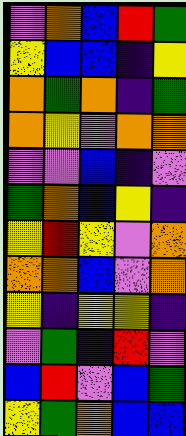[["violet", "orange", "blue", "red", "green"], ["yellow", "blue", "blue", "indigo", "yellow"], ["orange", "green", "orange", "indigo", "green"], ["orange", "yellow", "violet", "orange", "orange"], ["violet", "violet", "blue", "indigo", "violet"], ["green", "orange", "blue", "yellow", "indigo"], ["yellow", "red", "yellow", "violet", "orange"], ["orange", "orange", "blue", "violet", "orange"], ["yellow", "indigo", "yellow", "yellow", "indigo"], ["violet", "green", "indigo", "red", "violet"], ["blue", "red", "violet", "blue", "green"], ["yellow", "green", "orange", "blue", "blue"]]